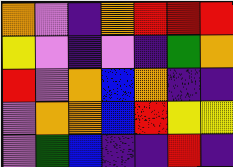[["orange", "violet", "indigo", "orange", "red", "red", "red"], ["yellow", "violet", "indigo", "violet", "indigo", "green", "orange"], ["red", "violet", "orange", "blue", "orange", "indigo", "indigo"], ["violet", "orange", "orange", "blue", "red", "yellow", "yellow"], ["violet", "green", "blue", "indigo", "indigo", "red", "indigo"]]